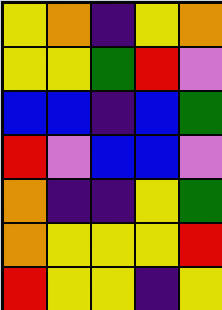[["yellow", "orange", "indigo", "yellow", "orange"], ["yellow", "yellow", "green", "red", "violet"], ["blue", "blue", "indigo", "blue", "green"], ["red", "violet", "blue", "blue", "violet"], ["orange", "indigo", "indigo", "yellow", "green"], ["orange", "yellow", "yellow", "yellow", "red"], ["red", "yellow", "yellow", "indigo", "yellow"]]